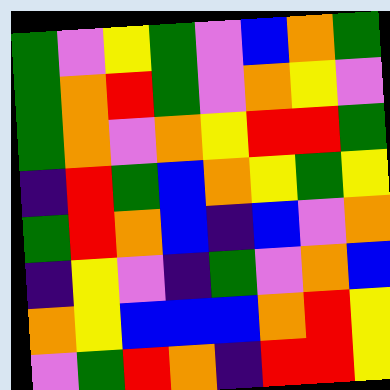[["green", "violet", "yellow", "green", "violet", "blue", "orange", "green"], ["green", "orange", "red", "green", "violet", "orange", "yellow", "violet"], ["green", "orange", "violet", "orange", "yellow", "red", "red", "green"], ["indigo", "red", "green", "blue", "orange", "yellow", "green", "yellow"], ["green", "red", "orange", "blue", "indigo", "blue", "violet", "orange"], ["indigo", "yellow", "violet", "indigo", "green", "violet", "orange", "blue"], ["orange", "yellow", "blue", "blue", "blue", "orange", "red", "yellow"], ["violet", "green", "red", "orange", "indigo", "red", "red", "yellow"]]